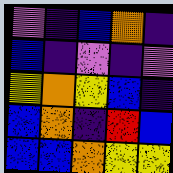[["violet", "indigo", "blue", "orange", "indigo"], ["blue", "indigo", "violet", "indigo", "violet"], ["yellow", "orange", "yellow", "blue", "indigo"], ["blue", "orange", "indigo", "red", "blue"], ["blue", "blue", "orange", "yellow", "yellow"]]